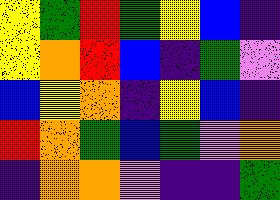[["yellow", "green", "red", "green", "yellow", "blue", "indigo"], ["yellow", "orange", "red", "blue", "indigo", "green", "violet"], ["blue", "yellow", "orange", "indigo", "yellow", "blue", "indigo"], ["red", "orange", "green", "blue", "green", "violet", "orange"], ["indigo", "orange", "orange", "violet", "indigo", "indigo", "green"]]